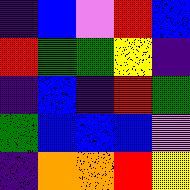[["indigo", "blue", "violet", "red", "blue"], ["red", "green", "green", "yellow", "indigo"], ["indigo", "blue", "indigo", "red", "green"], ["green", "blue", "blue", "blue", "violet"], ["indigo", "orange", "orange", "red", "yellow"]]